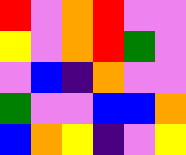[["red", "violet", "orange", "red", "violet", "violet"], ["yellow", "violet", "orange", "red", "green", "violet"], ["violet", "blue", "indigo", "orange", "violet", "violet"], ["green", "violet", "violet", "blue", "blue", "orange"], ["blue", "orange", "yellow", "indigo", "violet", "yellow"]]